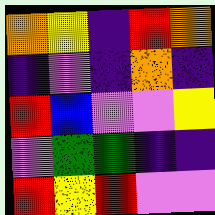[["orange", "yellow", "indigo", "red", "orange"], ["indigo", "violet", "indigo", "orange", "indigo"], ["red", "blue", "violet", "violet", "yellow"], ["violet", "green", "green", "indigo", "indigo"], ["red", "yellow", "red", "violet", "violet"]]